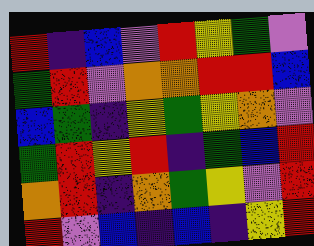[["red", "indigo", "blue", "violet", "red", "yellow", "green", "violet"], ["green", "red", "violet", "orange", "orange", "red", "red", "blue"], ["blue", "green", "indigo", "yellow", "green", "yellow", "orange", "violet"], ["green", "red", "yellow", "red", "indigo", "green", "blue", "red"], ["orange", "red", "indigo", "orange", "green", "yellow", "violet", "red"], ["red", "violet", "blue", "indigo", "blue", "indigo", "yellow", "red"]]